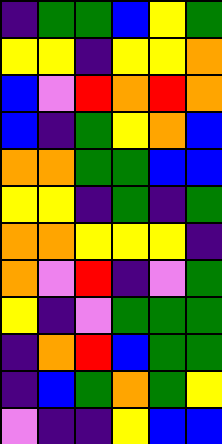[["indigo", "green", "green", "blue", "yellow", "green"], ["yellow", "yellow", "indigo", "yellow", "yellow", "orange"], ["blue", "violet", "red", "orange", "red", "orange"], ["blue", "indigo", "green", "yellow", "orange", "blue"], ["orange", "orange", "green", "green", "blue", "blue"], ["yellow", "yellow", "indigo", "green", "indigo", "green"], ["orange", "orange", "yellow", "yellow", "yellow", "indigo"], ["orange", "violet", "red", "indigo", "violet", "green"], ["yellow", "indigo", "violet", "green", "green", "green"], ["indigo", "orange", "red", "blue", "green", "green"], ["indigo", "blue", "green", "orange", "green", "yellow"], ["violet", "indigo", "indigo", "yellow", "blue", "blue"]]